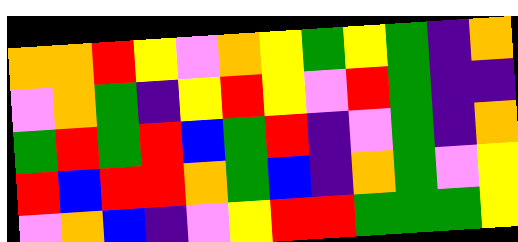[["orange", "orange", "red", "yellow", "violet", "orange", "yellow", "green", "yellow", "green", "indigo", "orange"], ["violet", "orange", "green", "indigo", "yellow", "red", "yellow", "violet", "red", "green", "indigo", "indigo"], ["green", "red", "green", "red", "blue", "green", "red", "indigo", "violet", "green", "indigo", "orange"], ["red", "blue", "red", "red", "orange", "green", "blue", "indigo", "orange", "green", "violet", "yellow"], ["violet", "orange", "blue", "indigo", "violet", "yellow", "red", "red", "green", "green", "green", "yellow"]]